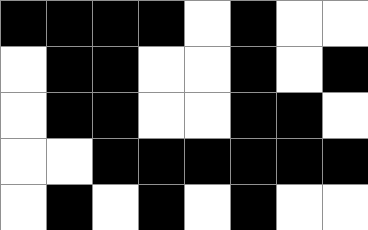[["black", "black", "black", "black", "white", "black", "white", "white"], ["white", "black", "black", "white", "white", "black", "white", "black"], ["white", "black", "black", "white", "white", "black", "black", "white"], ["white", "white", "black", "black", "black", "black", "black", "black"], ["white", "black", "white", "black", "white", "black", "white", "white"]]